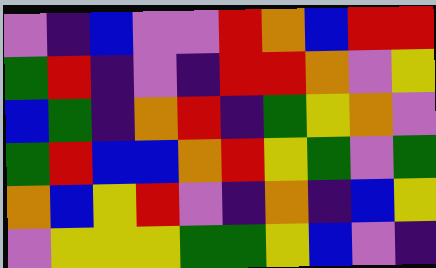[["violet", "indigo", "blue", "violet", "violet", "red", "orange", "blue", "red", "red"], ["green", "red", "indigo", "violet", "indigo", "red", "red", "orange", "violet", "yellow"], ["blue", "green", "indigo", "orange", "red", "indigo", "green", "yellow", "orange", "violet"], ["green", "red", "blue", "blue", "orange", "red", "yellow", "green", "violet", "green"], ["orange", "blue", "yellow", "red", "violet", "indigo", "orange", "indigo", "blue", "yellow"], ["violet", "yellow", "yellow", "yellow", "green", "green", "yellow", "blue", "violet", "indigo"]]